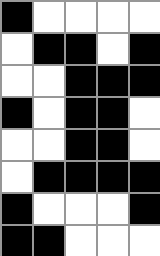[["black", "white", "white", "white", "white"], ["white", "black", "black", "white", "black"], ["white", "white", "black", "black", "black"], ["black", "white", "black", "black", "white"], ["white", "white", "black", "black", "white"], ["white", "black", "black", "black", "black"], ["black", "white", "white", "white", "black"], ["black", "black", "white", "white", "white"]]